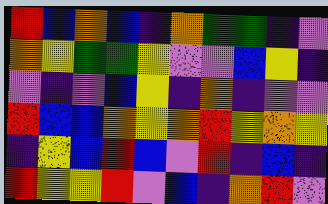[["red", "blue", "orange", "blue", "indigo", "orange", "green", "green", "indigo", "violet"], ["orange", "yellow", "green", "green", "yellow", "violet", "violet", "blue", "yellow", "indigo"], ["violet", "indigo", "violet", "blue", "yellow", "indigo", "orange", "indigo", "violet", "violet"], ["red", "blue", "blue", "orange", "yellow", "orange", "red", "yellow", "orange", "yellow"], ["indigo", "yellow", "blue", "red", "blue", "violet", "red", "indigo", "blue", "indigo"], ["red", "yellow", "yellow", "red", "violet", "blue", "indigo", "orange", "red", "violet"]]